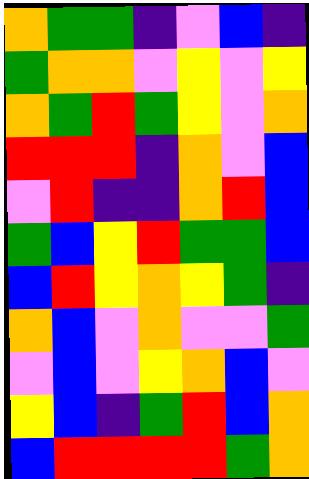[["orange", "green", "green", "indigo", "violet", "blue", "indigo"], ["green", "orange", "orange", "violet", "yellow", "violet", "yellow"], ["orange", "green", "red", "green", "yellow", "violet", "orange"], ["red", "red", "red", "indigo", "orange", "violet", "blue"], ["violet", "red", "indigo", "indigo", "orange", "red", "blue"], ["green", "blue", "yellow", "red", "green", "green", "blue"], ["blue", "red", "yellow", "orange", "yellow", "green", "indigo"], ["orange", "blue", "violet", "orange", "violet", "violet", "green"], ["violet", "blue", "violet", "yellow", "orange", "blue", "violet"], ["yellow", "blue", "indigo", "green", "red", "blue", "orange"], ["blue", "red", "red", "red", "red", "green", "orange"]]